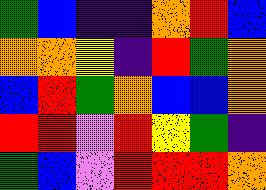[["green", "blue", "indigo", "indigo", "orange", "red", "blue"], ["orange", "orange", "yellow", "indigo", "red", "green", "orange"], ["blue", "red", "green", "orange", "blue", "blue", "orange"], ["red", "red", "violet", "red", "yellow", "green", "indigo"], ["green", "blue", "violet", "red", "red", "red", "orange"]]